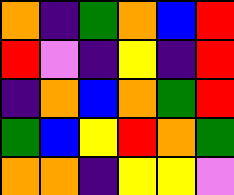[["orange", "indigo", "green", "orange", "blue", "red"], ["red", "violet", "indigo", "yellow", "indigo", "red"], ["indigo", "orange", "blue", "orange", "green", "red"], ["green", "blue", "yellow", "red", "orange", "green"], ["orange", "orange", "indigo", "yellow", "yellow", "violet"]]